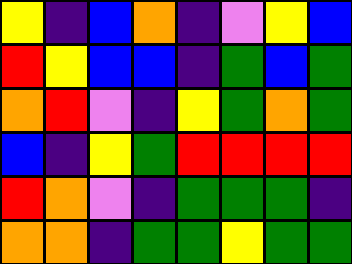[["yellow", "indigo", "blue", "orange", "indigo", "violet", "yellow", "blue"], ["red", "yellow", "blue", "blue", "indigo", "green", "blue", "green"], ["orange", "red", "violet", "indigo", "yellow", "green", "orange", "green"], ["blue", "indigo", "yellow", "green", "red", "red", "red", "red"], ["red", "orange", "violet", "indigo", "green", "green", "green", "indigo"], ["orange", "orange", "indigo", "green", "green", "yellow", "green", "green"]]